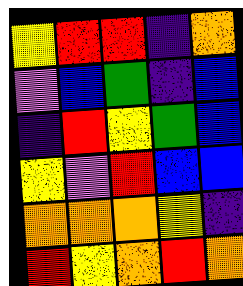[["yellow", "red", "red", "indigo", "orange"], ["violet", "blue", "green", "indigo", "blue"], ["indigo", "red", "yellow", "green", "blue"], ["yellow", "violet", "red", "blue", "blue"], ["orange", "orange", "orange", "yellow", "indigo"], ["red", "yellow", "orange", "red", "orange"]]